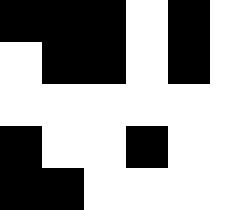[["black", "black", "black", "white", "black", "white"], ["white", "black", "black", "white", "black", "white"], ["white", "white", "white", "white", "white", "white"], ["black", "white", "white", "black", "white", "white"], ["black", "black", "white", "white", "white", "white"]]